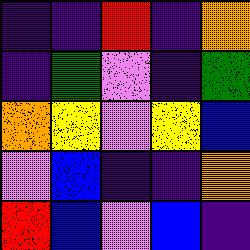[["indigo", "indigo", "red", "indigo", "orange"], ["indigo", "green", "violet", "indigo", "green"], ["orange", "yellow", "violet", "yellow", "blue"], ["violet", "blue", "indigo", "indigo", "orange"], ["red", "blue", "violet", "blue", "indigo"]]